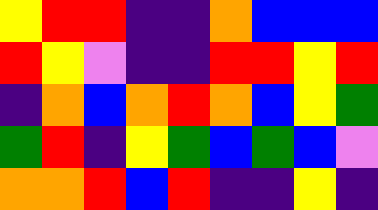[["yellow", "red", "red", "indigo", "indigo", "orange", "blue", "blue", "blue"], ["red", "yellow", "violet", "indigo", "indigo", "red", "red", "yellow", "red"], ["indigo", "orange", "blue", "orange", "red", "orange", "blue", "yellow", "green"], ["green", "red", "indigo", "yellow", "green", "blue", "green", "blue", "violet"], ["orange", "orange", "red", "blue", "red", "indigo", "indigo", "yellow", "indigo"]]